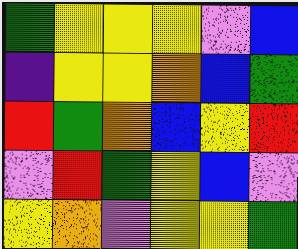[["green", "yellow", "yellow", "yellow", "violet", "blue"], ["indigo", "yellow", "yellow", "orange", "blue", "green"], ["red", "green", "orange", "blue", "yellow", "red"], ["violet", "red", "green", "yellow", "blue", "violet"], ["yellow", "orange", "violet", "yellow", "yellow", "green"]]